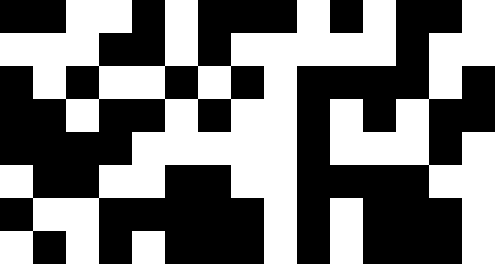[["black", "black", "white", "white", "black", "white", "black", "black", "black", "white", "black", "white", "black", "black", "white"], ["white", "white", "white", "black", "black", "white", "black", "white", "white", "white", "white", "white", "black", "white", "white"], ["black", "white", "black", "white", "white", "black", "white", "black", "white", "black", "black", "black", "black", "white", "black"], ["black", "black", "white", "black", "black", "white", "black", "white", "white", "black", "white", "black", "white", "black", "black"], ["black", "black", "black", "black", "white", "white", "white", "white", "white", "black", "white", "white", "white", "black", "white"], ["white", "black", "black", "white", "white", "black", "black", "white", "white", "black", "black", "black", "black", "white", "white"], ["black", "white", "white", "black", "black", "black", "black", "black", "white", "black", "white", "black", "black", "black", "white"], ["white", "black", "white", "black", "white", "black", "black", "black", "white", "black", "white", "black", "black", "black", "white"]]